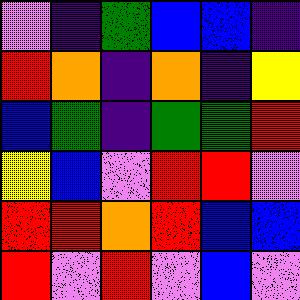[["violet", "indigo", "green", "blue", "blue", "indigo"], ["red", "orange", "indigo", "orange", "indigo", "yellow"], ["blue", "green", "indigo", "green", "green", "red"], ["yellow", "blue", "violet", "red", "red", "violet"], ["red", "red", "orange", "red", "blue", "blue"], ["red", "violet", "red", "violet", "blue", "violet"]]